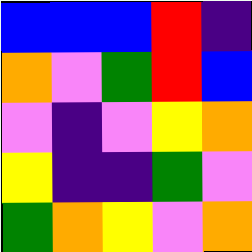[["blue", "blue", "blue", "red", "indigo"], ["orange", "violet", "green", "red", "blue"], ["violet", "indigo", "violet", "yellow", "orange"], ["yellow", "indigo", "indigo", "green", "violet"], ["green", "orange", "yellow", "violet", "orange"]]